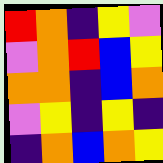[["red", "orange", "indigo", "yellow", "violet"], ["violet", "orange", "red", "blue", "yellow"], ["orange", "orange", "indigo", "blue", "orange"], ["violet", "yellow", "indigo", "yellow", "indigo"], ["indigo", "orange", "blue", "orange", "yellow"]]